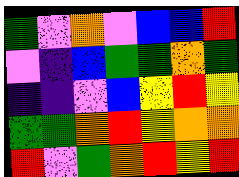[["green", "violet", "orange", "violet", "blue", "blue", "red"], ["violet", "indigo", "blue", "green", "green", "orange", "green"], ["indigo", "indigo", "violet", "blue", "yellow", "red", "yellow"], ["green", "green", "orange", "red", "yellow", "orange", "orange"], ["red", "violet", "green", "orange", "red", "yellow", "red"]]